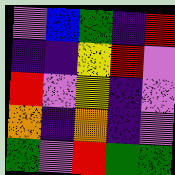[["violet", "blue", "green", "indigo", "red"], ["indigo", "indigo", "yellow", "red", "violet"], ["red", "violet", "yellow", "indigo", "violet"], ["orange", "indigo", "orange", "indigo", "violet"], ["green", "violet", "red", "green", "green"]]